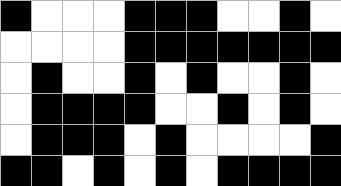[["black", "white", "white", "white", "black", "black", "black", "white", "white", "black", "white"], ["white", "white", "white", "white", "black", "black", "black", "black", "black", "black", "black"], ["white", "black", "white", "white", "black", "white", "black", "white", "white", "black", "white"], ["white", "black", "black", "black", "black", "white", "white", "black", "white", "black", "white"], ["white", "black", "black", "black", "white", "black", "white", "white", "white", "white", "black"], ["black", "black", "white", "black", "white", "black", "white", "black", "black", "black", "black"]]